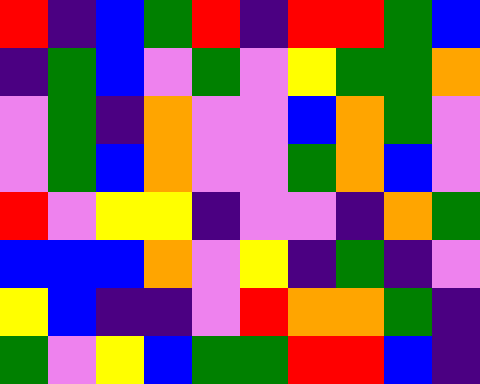[["red", "indigo", "blue", "green", "red", "indigo", "red", "red", "green", "blue"], ["indigo", "green", "blue", "violet", "green", "violet", "yellow", "green", "green", "orange"], ["violet", "green", "indigo", "orange", "violet", "violet", "blue", "orange", "green", "violet"], ["violet", "green", "blue", "orange", "violet", "violet", "green", "orange", "blue", "violet"], ["red", "violet", "yellow", "yellow", "indigo", "violet", "violet", "indigo", "orange", "green"], ["blue", "blue", "blue", "orange", "violet", "yellow", "indigo", "green", "indigo", "violet"], ["yellow", "blue", "indigo", "indigo", "violet", "red", "orange", "orange", "green", "indigo"], ["green", "violet", "yellow", "blue", "green", "green", "red", "red", "blue", "indigo"]]